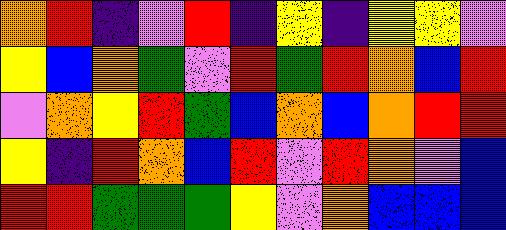[["orange", "red", "indigo", "violet", "red", "indigo", "yellow", "indigo", "yellow", "yellow", "violet"], ["yellow", "blue", "orange", "green", "violet", "red", "green", "red", "orange", "blue", "red"], ["violet", "orange", "yellow", "red", "green", "blue", "orange", "blue", "orange", "red", "red"], ["yellow", "indigo", "red", "orange", "blue", "red", "violet", "red", "orange", "violet", "blue"], ["red", "red", "green", "green", "green", "yellow", "violet", "orange", "blue", "blue", "blue"]]